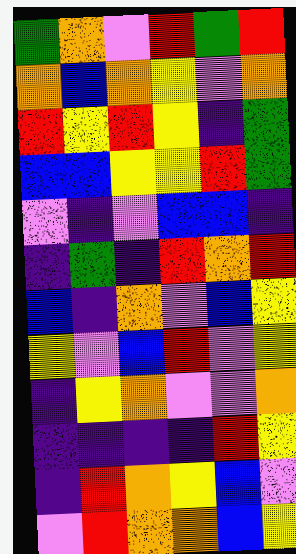[["green", "orange", "violet", "red", "green", "red"], ["orange", "blue", "orange", "yellow", "violet", "orange"], ["red", "yellow", "red", "yellow", "indigo", "green"], ["blue", "blue", "yellow", "yellow", "red", "green"], ["violet", "indigo", "violet", "blue", "blue", "indigo"], ["indigo", "green", "indigo", "red", "orange", "red"], ["blue", "indigo", "orange", "violet", "blue", "yellow"], ["yellow", "violet", "blue", "red", "violet", "yellow"], ["indigo", "yellow", "orange", "violet", "violet", "orange"], ["indigo", "indigo", "indigo", "indigo", "red", "yellow"], ["indigo", "red", "orange", "yellow", "blue", "violet"], ["violet", "red", "orange", "orange", "blue", "yellow"]]